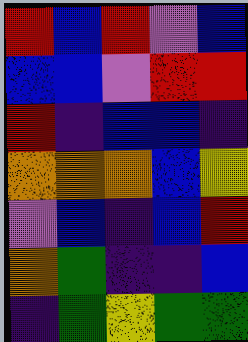[["red", "blue", "red", "violet", "blue"], ["blue", "blue", "violet", "red", "red"], ["red", "indigo", "blue", "blue", "indigo"], ["orange", "orange", "orange", "blue", "yellow"], ["violet", "blue", "indigo", "blue", "red"], ["orange", "green", "indigo", "indigo", "blue"], ["indigo", "green", "yellow", "green", "green"]]